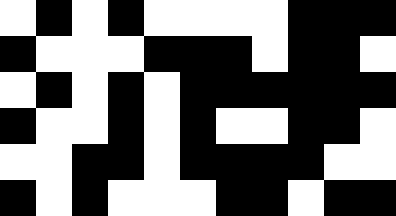[["white", "black", "white", "black", "white", "white", "white", "white", "black", "black", "black"], ["black", "white", "white", "white", "black", "black", "black", "white", "black", "black", "white"], ["white", "black", "white", "black", "white", "black", "black", "black", "black", "black", "black"], ["black", "white", "white", "black", "white", "black", "white", "white", "black", "black", "white"], ["white", "white", "black", "black", "white", "black", "black", "black", "black", "white", "white"], ["black", "white", "black", "white", "white", "white", "black", "black", "white", "black", "black"]]